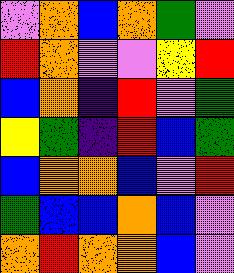[["violet", "orange", "blue", "orange", "green", "violet"], ["red", "orange", "violet", "violet", "yellow", "red"], ["blue", "orange", "indigo", "red", "violet", "green"], ["yellow", "green", "indigo", "red", "blue", "green"], ["blue", "orange", "orange", "blue", "violet", "red"], ["green", "blue", "blue", "orange", "blue", "violet"], ["orange", "red", "orange", "orange", "blue", "violet"]]